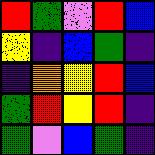[["red", "green", "violet", "red", "blue"], ["yellow", "indigo", "blue", "green", "indigo"], ["indigo", "orange", "yellow", "red", "blue"], ["green", "red", "yellow", "red", "indigo"], ["green", "violet", "blue", "green", "indigo"]]